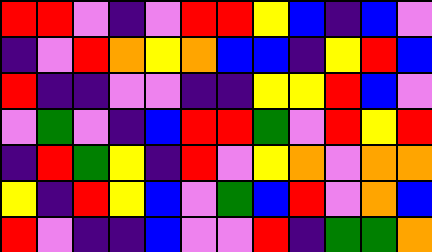[["red", "red", "violet", "indigo", "violet", "red", "red", "yellow", "blue", "indigo", "blue", "violet"], ["indigo", "violet", "red", "orange", "yellow", "orange", "blue", "blue", "indigo", "yellow", "red", "blue"], ["red", "indigo", "indigo", "violet", "violet", "indigo", "indigo", "yellow", "yellow", "red", "blue", "violet"], ["violet", "green", "violet", "indigo", "blue", "red", "red", "green", "violet", "red", "yellow", "red"], ["indigo", "red", "green", "yellow", "indigo", "red", "violet", "yellow", "orange", "violet", "orange", "orange"], ["yellow", "indigo", "red", "yellow", "blue", "violet", "green", "blue", "red", "violet", "orange", "blue"], ["red", "violet", "indigo", "indigo", "blue", "violet", "violet", "red", "indigo", "green", "green", "orange"]]